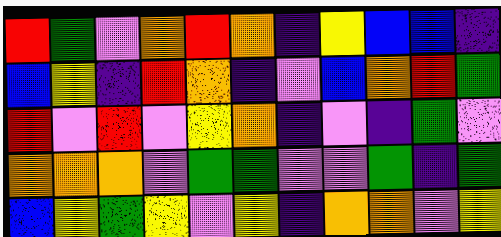[["red", "green", "violet", "orange", "red", "orange", "indigo", "yellow", "blue", "blue", "indigo"], ["blue", "yellow", "indigo", "red", "orange", "indigo", "violet", "blue", "orange", "red", "green"], ["red", "violet", "red", "violet", "yellow", "orange", "indigo", "violet", "indigo", "green", "violet"], ["orange", "orange", "orange", "violet", "green", "green", "violet", "violet", "green", "indigo", "green"], ["blue", "yellow", "green", "yellow", "violet", "yellow", "indigo", "orange", "orange", "violet", "yellow"]]